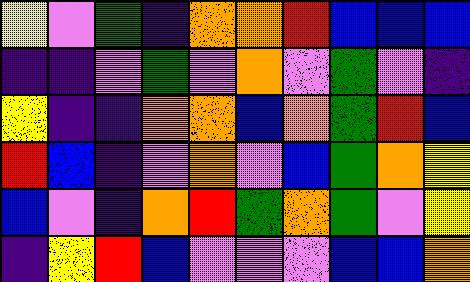[["yellow", "violet", "green", "indigo", "orange", "orange", "red", "blue", "blue", "blue"], ["indigo", "indigo", "violet", "green", "violet", "orange", "violet", "green", "violet", "indigo"], ["yellow", "indigo", "indigo", "orange", "orange", "blue", "orange", "green", "red", "blue"], ["red", "blue", "indigo", "violet", "orange", "violet", "blue", "green", "orange", "yellow"], ["blue", "violet", "indigo", "orange", "red", "green", "orange", "green", "violet", "yellow"], ["indigo", "yellow", "red", "blue", "violet", "violet", "violet", "blue", "blue", "orange"]]